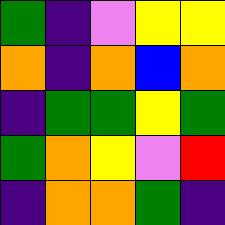[["green", "indigo", "violet", "yellow", "yellow"], ["orange", "indigo", "orange", "blue", "orange"], ["indigo", "green", "green", "yellow", "green"], ["green", "orange", "yellow", "violet", "red"], ["indigo", "orange", "orange", "green", "indigo"]]